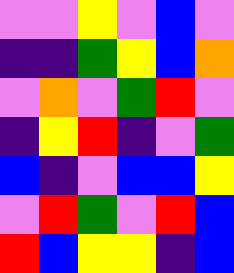[["violet", "violet", "yellow", "violet", "blue", "violet"], ["indigo", "indigo", "green", "yellow", "blue", "orange"], ["violet", "orange", "violet", "green", "red", "violet"], ["indigo", "yellow", "red", "indigo", "violet", "green"], ["blue", "indigo", "violet", "blue", "blue", "yellow"], ["violet", "red", "green", "violet", "red", "blue"], ["red", "blue", "yellow", "yellow", "indigo", "blue"]]